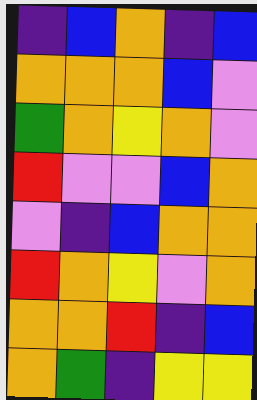[["indigo", "blue", "orange", "indigo", "blue"], ["orange", "orange", "orange", "blue", "violet"], ["green", "orange", "yellow", "orange", "violet"], ["red", "violet", "violet", "blue", "orange"], ["violet", "indigo", "blue", "orange", "orange"], ["red", "orange", "yellow", "violet", "orange"], ["orange", "orange", "red", "indigo", "blue"], ["orange", "green", "indigo", "yellow", "yellow"]]